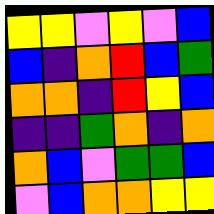[["yellow", "yellow", "violet", "yellow", "violet", "blue"], ["blue", "indigo", "orange", "red", "blue", "green"], ["orange", "orange", "indigo", "red", "yellow", "blue"], ["indigo", "indigo", "green", "orange", "indigo", "orange"], ["orange", "blue", "violet", "green", "green", "blue"], ["violet", "blue", "orange", "orange", "yellow", "yellow"]]